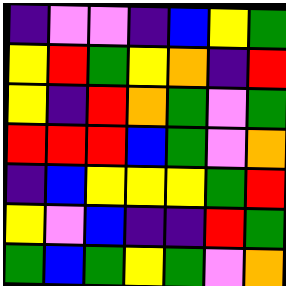[["indigo", "violet", "violet", "indigo", "blue", "yellow", "green"], ["yellow", "red", "green", "yellow", "orange", "indigo", "red"], ["yellow", "indigo", "red", "orange", "green", "violet", "green"], ["red", "red", "red", "blue", "green", "violet", "orange"], ["indigo", "blue", "yellow", "yellow", "yellow", "green", "red"], ["yellow", "violet", "blue", "indigo", "indigo", "red", "green"], ["green", "blue", "green", "yellow", "green", "violet", "orange"]]